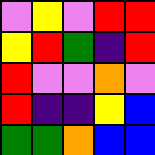[["violet", "yellow", "violet", "red", "red"], ["yellow", "red", "green", "indigo", "red"], ["red", "violet", "violet", "orange", "violet"], ["red", "indigo", "indigo", "yellow", "blue"], ["green", "green", "orange", "blue", "blue"]]